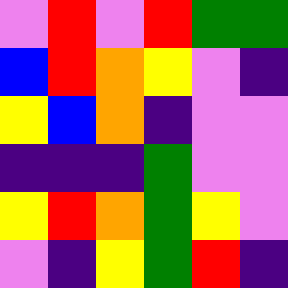[["violet", "red", "violet", "red", "green", "green"], ["blue", "red", "orange", "yellow", "violet", "indigo"], ["yellow", "blue", "orange", "indigo", "violet", "violet"], ["indigo", "indigo", "indigo", "green", "violet", "violet"], ["yellow", "red", "orange", "green", "yellow", "violet"], ["violet", "indigo", "yellow", "green", "red", "indigo"]]